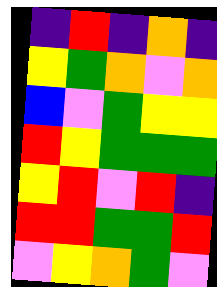[["indigo", "red", "indigo", "orange", "indigo"], ["yellow", "green", "orange", "violet", "orange"], ["blue", "violet", "green", "yellow", "yellow"], ["red", "yellow", "green", "green", "green"], ["yellow", "red", "violet", "red", "indigo"], ["red", "red", "green", "green", "red"], ["violet", "yellow", "orange", "green", "violet"]]